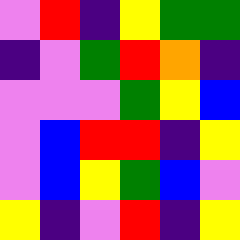[["violet", "red", "indigo", "yellow", "green", "green"], ["indigo", "violet", "green", "red", "orange", "indigo"], ["violet", "violet", "violet", "green", "yellow", "blue"], ["violet", "blue", "red", "red", "indigo", "yellow"], ["violet", "blue", "yellow", "green", "blue", "violet"], ["yellow", "indigo", "violet", "red", "indigo", "yellow"]]